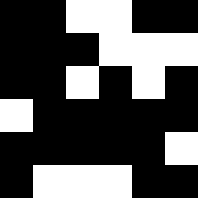[["black", "black", "white", "white", "black", "black"], ["black", "black", "black", "white", "white", "white"], ["black", "black", "white", "black", "white", "black"], ["white", "black", "black", "black", "black", "black"], ["black", "black", "black", "black", "black", "white"], ["black", "white", "white", "white", "black", "black"]]